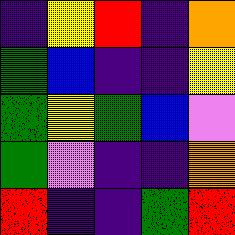[["indigo", "yellow", "red", "indigo", "orange"], ["green", "blue", "indigo", "indigo", "yellow"], ["green", "yellow", "green", "blue", "violet"], ["green", "violet", "indigo", "indigo", "orange"], ["red", "indigo", "indigo", "green", "red"]]